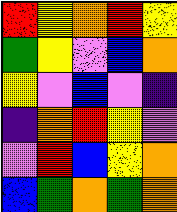[["red", "yellow", "orange", "red", "yellow"], ["green", "yellow", "violet", "blue", "orange"], ["yellow", "violet", "blue", "violet", "indigo"], ["indigo", "orange", "red", "yellow", "violet"], ["violet", "red", "blue", "yellow", "orange"], ["blue", "green", "orange", "green", "orange"]]